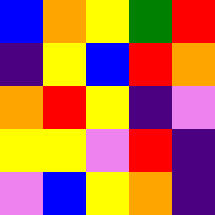[["blue", "orange", "yellow", "green", "red"], ["indigo", "yellow", "blue", "red", "orange"], ["orange", "red", "yellow", "indigo", "violet"], ["yellow", "yellow", "violet", "red", "indigo"], ["violet", "blue", "yellow", "orange", "indigo"]]